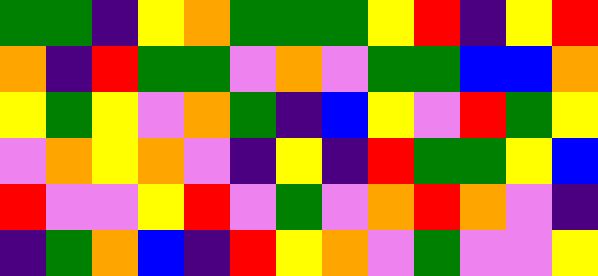[["green", "green", "indigo", "yellow", "orange", "green", "green", "green", "yellow", "red", "indigo", "yellow", "red"], ["orange", "indigo", "red", "green", "green", "violet", "orange", "violet", "green", "green", "blue", "blue", "orange"], ["yellow", "green", "yellow", "violet", "orange", "green", "indigo", "blue", "yellow", "violet", "red", "green", "yellow"], ["violet", "orange", "yellow", "orange", "violet", "indigo", "yellow", "indigo", "red", "green", "green", "yellow", "blue"], ["red", "violet", "violet", "yellow", "red", "violet", "green", "violet", "orange", "red", "orange", "violet", "indigo"], ["indigo", "green", "orange", "blue", "indigo", "red", "yellow", "orange", "violet", "green", "violet", "violet", "yellow"]]